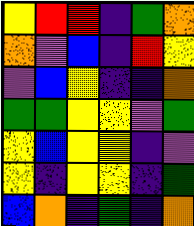[["yellow", "red", "red", "indigo", "green", "orange"], ["orange", "violet", "blue", "indigo", "red", "yellow"], ["violet", "blue", "yellow", "indigo", "indigo", "orange"], ["green", "green", "yellow", "yellow", "violet", "green"], ["yellow", "blue", "yellow", "yellow", "indigo", "violet"], ["yellow", "indigo", "yellow", "yellow", "indigo", "green"], ["blue", "orange", "indigo", "green", "indigo", "orange"]]